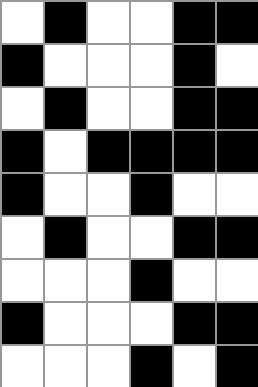[["white", "black", "white", "white", "black", "black"], ["black", "white", "white", "white", "black", "white"], ["white", "black", "white", "white", "black", "black"], ["black", "white", "black", "black", "black", "black"], ["black", "white", "white", "black", "white", "white"], ["white", "black", "white", "white", "black", "black"], ["white", "white", "white", "black", "white", "white"], ["black", "white", "white", "white", "black", "black"], ["white", "white", "white", "black", "white", "black"]]